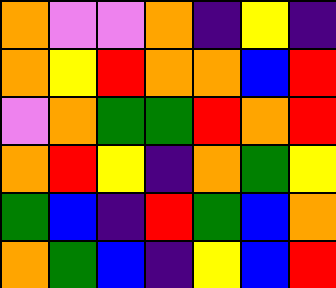[["orange", "violet", "violet", "orange", "indigo", "yellow", "indigo"], ["orange", "yellow", "red", "orange", "orange", "blue", "red"], ["violet", "orange", "green", "green", "red", "orange", "red"], ["orange", "red", "yellow", "indigo", "orange", "green", "yellow"], ["green", "blue", "indigo", "red", "green", "blue", "orange"], ["orange", "green", "blue", "indigo", "yellow", "blue", "red"]]